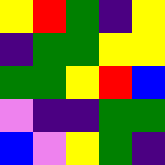[["yellow", "red", "green", "indigo", "yellow"], ["indigo", "green", "green", "yellow", "yellow"], ["green", "green", "yellow", "red", "blue"], ["violet", "indigo", "indigo", "green", "green"], ["blue", "violet", "yellow", "green", "indigo"]]